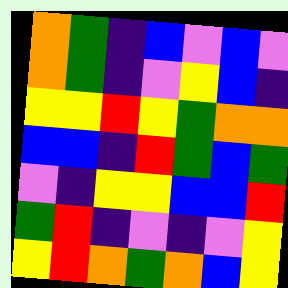[["orange", "green", "indigo", "blue", "violet", "blue", "violet"], ["orange", "green", "indigo", "violet", "yellow", "blue", "indigo"], ["yellow", "yellow", "red", "yellow", "green", "orange", "orange"], ["blue", "blue", "indigo", "red", "green", "blue", "green"], ["violet", "indigo", "yellow", "yellow", "blue", "blue", "red"], ["green", "red", "indigo", "violet", "indigo", "violet", "yellow"], ["yellow", "red", "orange", "green", "orange", "blue", "yellow"]]